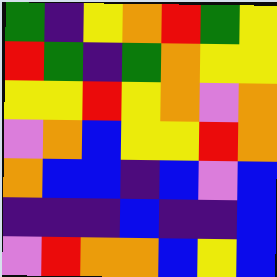[["green", "indigo", "yellow", "orange", "red", "green", "yellow"], ["red", "green", "indigo", "green", "orange", "yellow", "yellow"], ["yellow", "yellow", "red", "yellow", "orange", "violet", "orange"], ["violet", "orange", "blue", "yellow", "yellow", "red", "orange"], ["orange", "blue", "blue", "indigo", "blue", "violet", "blue"], ["indigo", "indigo", "indigo", "blue", "indigo", "indigo", "blue"], ["violet", "red", "orange", "orange", "blue", "yellow", "blue"]]